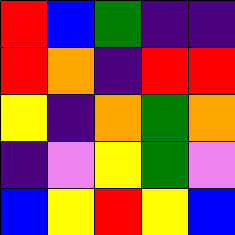[["red", "blue", "green", "indigo", "indigo"], ["red", "orange", "indigo", "red", "red"], ["yellow", "indigo", "orange", "green", "orange"], ["indigo", "violet", "yellow", "green", "violet"], ["blue", "yellow", "red", "yellow", "blue"]]